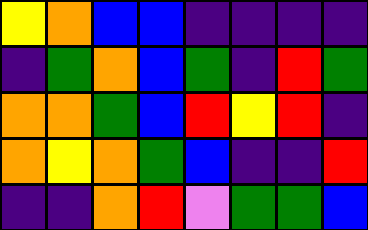[["yellow", "orange", "blue", "blue", "indigo", "indigo", "indigo", "indigo"], ["indigo", "green", "orange", "blue", "green", "indigo", "red", "green"], ["orange", "orange", "green", "blue", "red", "yellow", "red", "indigo"], ["orange", "yellow", "orange", "green", "blue", "indigo", "indigo", "red"], ["indigo", "indigo", "orange", "red", "violet", "green", "green", "blue"]]